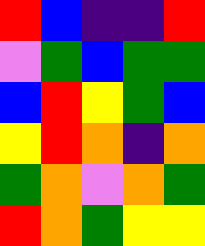[["red", "blue", "indigo", "indigo", "red"], ["violet", "green", "blue", "green", "green"], ["blue", "red", "yellow", "green", "blue"], ["yellow", "red", "orange", "indigo", "orange"], ["green", "orange", "violet", "orange", "green"], ["red", "orange", "green", "yellow", "yellow"]]